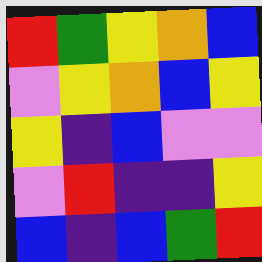[["red", "green", "yellow", "orange", "blue"], ["violet", "yellow", "orange", "blue", "yellow"], ["yellow", "indigo", "blue", "violet", "violet"], ["violet", "red", "indigo", "indigo", "yellow"], ["blue", "indigo", "blue", "green", "red"]]